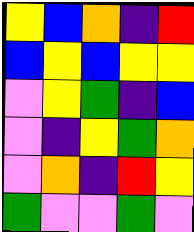[["yellow", "blue", "orange", "indigo", "red"], ["blue", "yellow", "blue", "yellow", "yellow"], ["violet", "yellow", "green", "indigo", "blue"], ["violet", "indigo", "yellow", "green", "orange"], ["violet", "orange", "indigo", "red", "yellow"], ["green", "violet", "violet", "green", "violet"]]